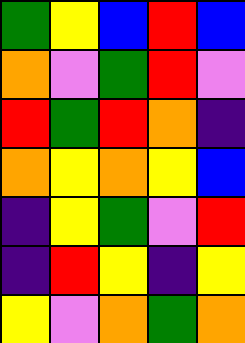[["green", "yellow", "blue", "red", "blue"], ["orange", "violet", "green", "red", "violet"], ["red", "green", "red", "orange", "indigo"], ["orange", "yellow", "orange", "yellow", "blue"], ["indigo", "yellow", "green", "violet", "red"], ["indigo", "red", "yellow", "indigo", "yellow"], ["yellow", "violet", "orange", "green", "orange"]]